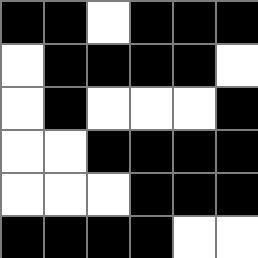[["black", "black", "white", "black", "black", "black"], ["white", "black", "black", "black", "black", "white"], ["white", "black", "white", "white", "white", "black"], ["white", "white", "black", "black", "black", "black"], ["white", "white", "white", "black", "black", "black"], ["black", "black", "black", "black", "white", "white"]]